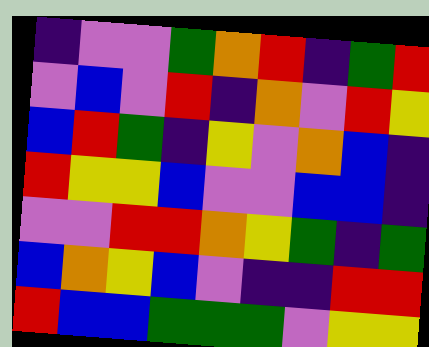[["indigo", "violet", "violet", "green", "orange", "red", "indigo", "green", "red"], ["violet", "blue", "violet", "red", "indigo", "orange", "violet", "red", "yellow"], ["blue", "red", "green", "indigo", "yellow", "violet", "orange", "blue", "indigo"], ["red", "yellow", "yellow", "blue", "violet", "violet", "blue", "blue", "indigo"], ["violet", "violet", "red", "red", "orange", "yellow", "green", "indigo", "green"], ["blue", "orange", "yellow", "blue", "violet", "indigo", "indigo", "red", "red"], ["red", "blue", "blue", "green", "green", "green", "violet", "yellow", "yellow"]]